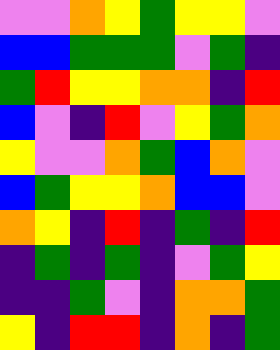[["violet", "violet", "orange", "yellow", "green", "yellow", "yellow", "violet"], ["blue", "blue", "green", "green", "green", "violet", "green", "indigo"], ["green", "red", "yellow", "yellow", "orange", "orange", "indigo", "red"], ["blue", "violet", "indigo", "red", "violet", "yellow", "green", "orange"], ["yellow", "violet", "violet", "orange", "green", "blue", "orange", "violet"], ["blue", "green", "yellow", "yellow", "orange", "blue", "blue", "violet"], ["orange", "yellow", "indigo", "red", "indigo", "green", "indigo", "red"], ["indigo", "green", "indigo", "green", "indigo", "violet", "green", "yellow"], ["indigo", "indigo", "green", "violet", "indigo", "orange", "orange", "green"], ["yellow", "indigo", "red", "red", "indigo", "orange", "indigo", "green"]]